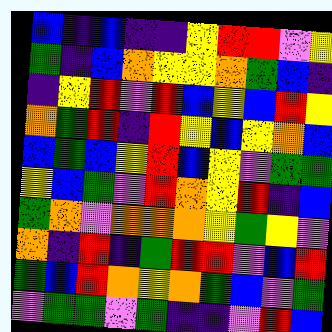[["blue", "indigo", "blue", "indigo", "indigo", "yellow", "red", "red", "violet", "yellow"], ["green", "indigo", "blue", "orange", "yellow", "yellow", "orange", "green", "blue", "indigo"], ["indigo", "yellow", "red", "violet", "red", "blue", "yellow", "blue", "red", "yellow"], ["orange", "green", "red", "indigo", "red", "yellow", "blue", "yellow", "orange", "blue"], ["blue", "green", "blue", "yellow", "red", "blue", "yellow", "violet", "green", "green"], ["yellow", "blue", "green", "violet", "red", "orange", "yellow", "red", "indigo", "blue"], ["green", "orange", "violet", "orange", "orange", "orange", "yellow", "green", "yellow", "violet"], ["orange", "indigo", "red", "indigo", "green", "red", "red", "violet", "blue", "red"], ["green", "blue", "red", "orange", "yellow", "orange", "green", "blue", "violet", "green"], ["violet", "green", "green", "violet", "green", "indigo", "indigo", "violet", "red", "blue"]]